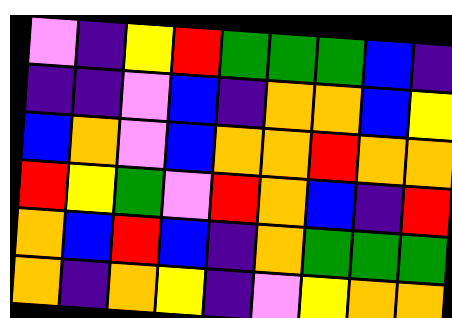[["violet", "indigo", "yellow", "red", "green", "green", "green", "blue", "indigo"], ["indigo", "indigo", "violet", "blue", "indigo", "orange", "orange", "blue", "yellow"], ["blue", "orange", "violet", "blue", "orange", "orange", "red", "orange", "orange"], ["red", "yellow", "green", "violet", "red", "orange", "blue", "indigo", "red"], ["orange", "blue", "red", "blue", "indigo", "orange", "green", "green", "green"], ["orange", "indigo", "orange", "yellow", "indigo", "violet", "yellow", "orange", "orange"]]